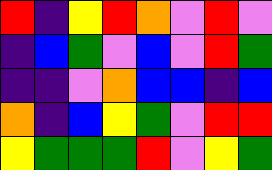[["red", "indigo", "yellow", "red", "orange", "violet", "red", "violet"], ["indigo", "blue", "green", "violet", "blue", "violet", "red", "green"], ["indigo", "indigo", "violet", "orange", "blue", "blue", "indigo", "blue"], ["orange", "indigo", "blue", "yellow", "green", "violet", "red", "red"], ["yellow", "green", "green", "green", "red", "violet", "yellow", "green"]]